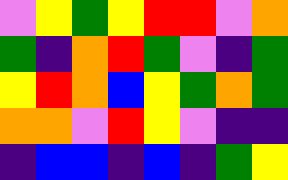[["violet", "yellow", "green", "yellow", "red", "red", "violet", "orange"], ["green", "indigo", "orange", "red", "green", "violet", "indigo", "green"], ["yellow", "red", "orange", "blue", "yellow", "green", "orange", "green"], ["orange", "orange", "violet", "red", "yellow", "violet", "indigo", "indigo"], ["indigo", "blue", "blue", "indigo", "blue", "indigo", "green", "yellow"]]